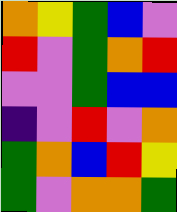[["orange", "yellow", "green", "blue", "violet"], ["red", "violet", "green", "orange", "red"], ["violet", "violet", "green", "blue", "blue"], ["indigo", "violet", "red", "violet", "orange"], ["green", "orange", "blue", "red", "yellow"], ["green", "violet", "orange", "orange", "green"]]